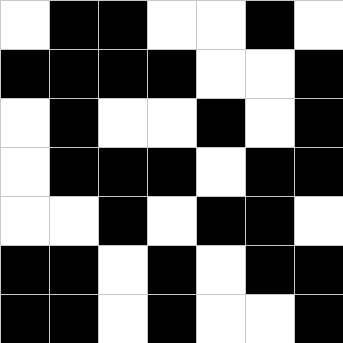[["white", "black", "black", "white", "white", "black", "white"], ["black", "black", "black", "black", "white", "white", "black"], ["white", "black", "white", "white", "black", "white", "black"], ["white", "black", "black", "black", "white", "black", "black"], ["white", "white", "black", "white", "black", "black", "white"], ["black", "black", "white", "black", "white", "black", "black"], ["black", "black", "white", "black", "white", "white", "black"]]